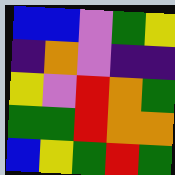[["blue", "blue", "violet", "green", "yellow"], ["indigo", "orange", "violet", "indigo", "indigo"], ["yellow", "violet", "red", "orange", "green"], ["green", "green", "red", "orange", "orange"], ["blue", "yellow", "green", "red", "green"]]